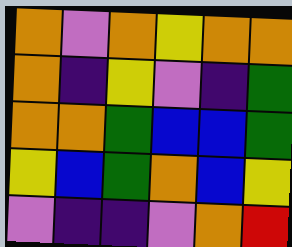[["orange", "violet", "orange", "yellow", "orange", "orange"], ["orange", "indigo", "yellow", "violet", "indigo", "green"], ["orange", "orange", "green", "blue", "blue", "green"], ["yellow", "blue", "green", "orange", "blue", "yellow"], ["violet", "indigo", "indigo", "violet", "orange", "red"]]